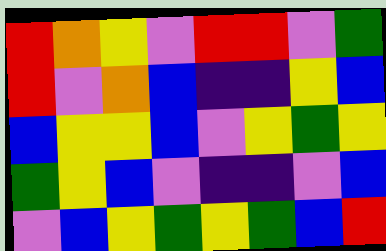[["red", "orange", "yellow", "violet", "red", "red", "violet", "green"], ["red", "violet", "orange", "blue", "indigo", "indigo", "yellow", "blue"], ["blue", "yellow", "yellow", "blue", "violet", "yellow", "green", "yellow"], ["green", "yellow", "blue", "violet", "indigo", "indigo", "violet", "blue"], ["violet", "blue", "yellow", "green", "yellow", "green", "blue", "red"]]